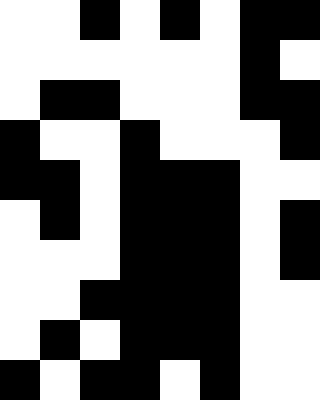[["white", "white", "black", "white", "black", "white", "black", "black"], ["white", "white", "white", "white", "white", "white", "black", "white"], ["white", "black", "black", "white", "white", "white", "black", "black"], ["black", "white", "white", "black", "white", "white", "white", "black"], ["black", "black", "white", "black", "black", "black", "white", "white"], ["white", "black", "white", "black", "black", "black", "white", "black"], ["white", "white", "white", "black", "black", "black", "white", "black"], ["white", "white", "black", "black", "black", "black", "white", "white"], ["white", "black", "white", "black", "black", "black", "white", "white"], ["black", "white", "black", "black", "white", "black", "white", "white"]]